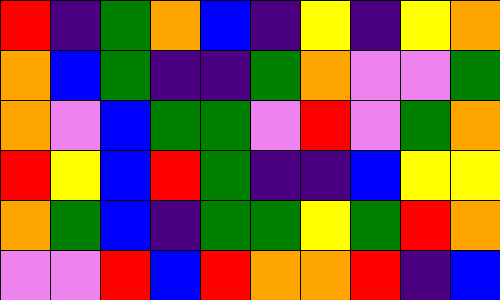[["red", "indigo", "green", "orange", "blue", "indigo", "yellow", "indigo", "yellow", "orange"], ["orange", "blue", "green", "indigo", "indigo", "green", "orange", "violet", "violet", "green"], ["orange", "violet", "blue", "green", "green", "violet", "red", "violet", "green", "orange"], ["red", "yellow", "blue", "red", "green", "indigo", "indigo", "blue", "yellow", "yellow"], ["orange", "green", "blue", "indigo", "green", "green", "yellow", "green", "red", "orange"], ["violet", "violet", "red", "blue", "red", "orange", "orange", "red", "indigo", "blue"]]